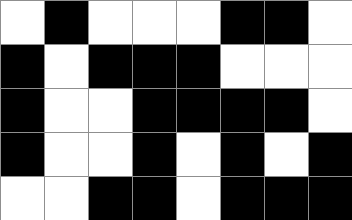[["white", "black", "white", "white", "white", "black", "black", "white"], ["black", "white", "black", "black", "black", "white", "white", "white"], ["black", "white", "white", "black", "black", "black", "black", "white"], ["black", "white", "white", "black", "white", "black", "white", "black"], ["white", "white", "black", "black", "white", "black", "black", "black"]]